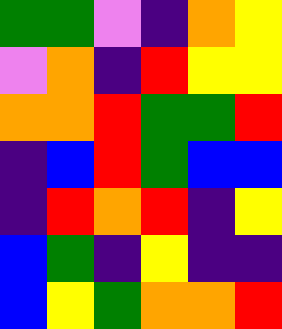[["green", "green", "violet", "indigo", "orange", "yellow"], ["violet", "orange", "indigo", "red", "yellow", "yellow"], ["orange", "orange", "red", "green", "green", "red"], ["indigo", "blue", "red", "green", "blue", "blue"], ["indigo", "red", "orange", "red", "indigo", "yellow"], ["blue", "green", "indigo", "yellow", "indigo", "indigo"], ["blue", "yellow", "green", "orange", "orange", "red"]]